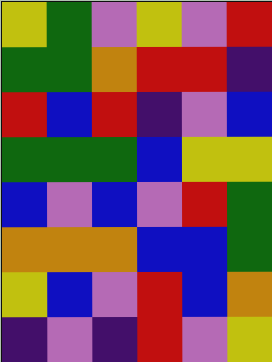[["yellow", "green", "violet", "yellow", "violet", "red"], ["green", "green", "orange", "red", "red", "indigo"], ["red", "blue", "red", "indigo", "violet", "blue"], ["green", "green", "green", "blue", "yellow", "yellow"], ["blue", "violet", "blue", "violet", "red", "green"], ["orange", "orange", "orange", "blue", "blue", "green"], ["yellow", "blue", "violet", "red", "blue", "orange"], ["indigo", "violet", "indigo", "red", "violet", "yellow"]]